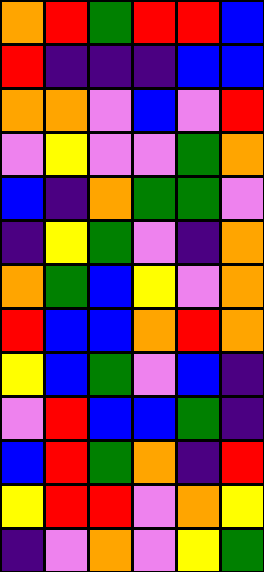[["orange", "red", "green", "red", "red", "blue"], ["red", "indigo", "indigo", "indigo", "blue", "blue"], ["orange", "orange", "violet", "blue", "violet", "red"], ["violet", "yellow", "violet", "violet", "green", "orange"], ["blue", "indigo", "orange", "green", "green", "violet"], ["indigo", "yellow", "green", "violet", "indigo", "orange"], ["orange", "green", "blue", "yellow", "violet", "orange"], ["red", "blue", "blue", "orange", "red", "orange"], ["yellow", "blue", "green", "violet", "blue", "indigo"], ["violet", "red", "blue", "blue", "green", "indigo"], ["blue", "red", "green", "orange", "indigo", "red"], ["yellow", "red", "red", "violet", "orange", "yellow"], ["indigo", "violet", "orange", "violet", "yellow", "green"]]